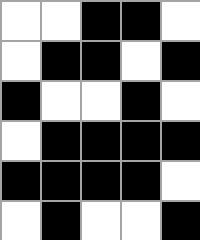[["white", "white", "black", "black", "white"], ["white", "black", "black", "white", "black"], ["black", "white", "white", "black", "white"], ["white", "black", "black", "black", "black"], ["black", "black", "black", "black", "white"], ["white", "black", "white", "white", "black"]]